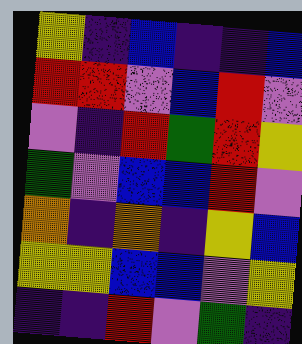[["yellow", "indigo", "blue", "indigo", "indigo", "blue"], ["red", "red", "violet", "blue", "red", "violet"], ["violet", "indigo", "red", "green", "red", "yellow"], ["green", "violet", "blue", "blue", "red", "violet"], ["orange", "indigo", "orange", "indigo", "yellow", "blue"], ["yellow", "yellow", "blue", "blue", "violet", "yellow"], ["indigo", "indigo", "red", "violet", "green", "indigo"]]